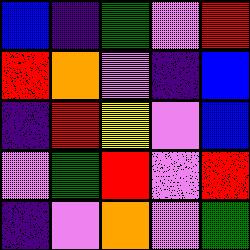[["blue", "indigo", "green", "violet", "red"], ["red", "orange", "violet", "indigo", "blue"], ["indigo", "red", "yellow", "violet", "blue"], ["violet", "green", "red", "violet", "red"], ["indigo", "violet", "orange", "violet", "green"]]